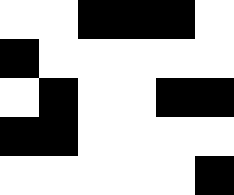[["white", "white", "black", "black", "black", "white"], ["black", "white", "white", "white", "white", "white"], ["white", "black", "white", "white", "black", "black"], ["black", "black", "white", "white", "white", "white"], ["white", "white", "white", "white", "white", "black"]]